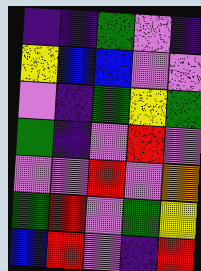[["indigo", "indigo", "green", "violet", "indigo"], ["yellow", "blue", "blue", "violet", "violet"], ["violet", "indigo", "green", "yellow", "green"], ["green", "indigo", "violet", "red", "violet"], ["violet", "violet", "red", "violet", "orange"], ["green", "red", "violet", "green", "yellow"], ["blue", "red", "violet", "indigo", "red"]]